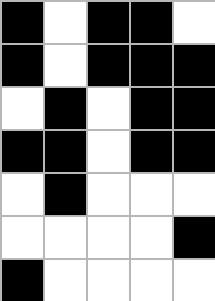[["black", "white", "black", "black", "white"], ["black", "white", "black", "black", "black"], ["white", "black", "white", "black", "black"], ["black", "black", "white", "black", "black"], ["white", "black", "white", "white", "white"], ["white", "white", "white", "white", "black"], ["black", "white", "white", "white", "white"]]